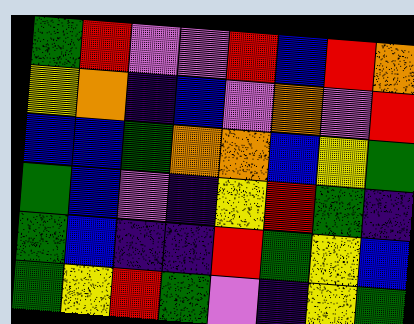[["green", "red", "violet", "violet", "red", "blue", "red", "orange"], ["yellow", "orange", "indigo", "blue", "violet", "orange", "violet", "red"], ["blue", "blue", "green", "orange", "orange", "blue", "yellow", "green"], ["green", "blue", "violet", "indigo", "yellow", "red", "green", "indigo"], ["green", "blue", "indigo", "indigo", "red", "green", "yellow", "blue"], ["green", "yellow", "red", "green", "violet", "indigo", "yellow", "green"]]